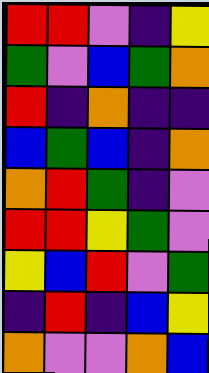[["red", "red", "violet", "indigo", "yellow"], ["green", "violet", "blue", "green", "orange"], ["red", "indigo", "orange", "indigo", "indigo"], ["blue", "green", "blue", "indigo", "orange"], ["orange", "red", "green", "indigo", "violet"], ["red", "red", "yellow", "green", "violet"], ["yellow", "blue", "red", "violet", "green"], ["indigo", "red", "indigo", "blue", "yellow"], ["orange", "violet", "violet", "orange", "blue"]]